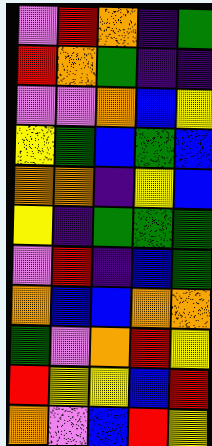[["violet", "red", "orange", "indigo", "green"], ["red", "orange", "green", "indigo", "indigo"], ["violet", "violet", "orange", "blue", "yellow"], ["yellow", "green", "blue", "green", "blue"], ["orange", "orange", "indigo", "yellow", "blue"], ["yellow", "indigo", "green", "green", "green"], ["violet", "red", "indigo", "blue", "green"], ["orange", "blue", "blue", "orange", "orange"], ["green", "violet", "orange", "red", "yellow"], ["red", "yellow", "yellow", "blue", "red"], ["orange", "violet", "blue", "red", "yellow"]]